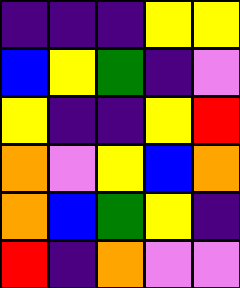[["indigo", "indigo", "indigo", "yellow", "yellow"], ["blue", "yellow", "green", "indigo", "violet"], ["yellow", "indigo", "indigo", "yellow", "red"], ["orange", "violet", "yellow", "blue", "orange"], ["orange", "blue", "green", "yellow", "indigo"], ["red", "indigo", "orange", "violet", "violet"]]